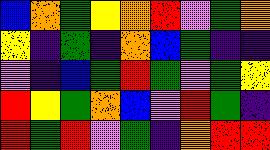[["blue", "orange", "green", "yellow", "orange", "red", "violet", "green", "orange"], ["yellow", "indigo", "green", "indigo", "orange", "blue", "green", "indigo", "indigo"], ["violet", "indigo", "blue", "green", "red", "green", "violet", "green", "yellow"], ["red", "yellow", "green", "orange", "blue", "violet", "red", "green", "indigo"], ["red", "green", "red", "violet", "green", "indigo", "orange", "red", "red"]]